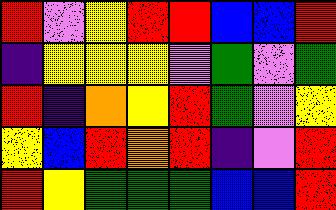[["red", "violet", "yellow", "red", "red", "blue", "blue", "red"], ["indigo", "yellow", "yellow", "yellow", "violet", "green", "violet", "green"], ["red", "indigo", "orange", "yellow", "red", "green", "violet", "yellow"], ["yellow", "blue", "red", "orange", "red", "indigo", "violet", "red"], ["red", "yellow", "green", "green", "green", "blue", "blue", "red"]]